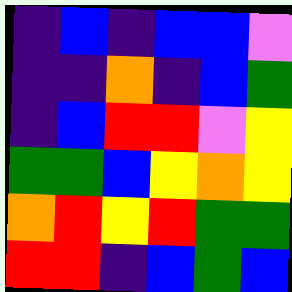[["indigo", "blue", "indigo", "blue", "blue", "violet"], ["indigo", "indigo", "orange", "indigo", "blue", "green"], ["indigo", "blue", "red", "red", "violet", "yellow"], ["green", "green", "blue", "yellow", "orange", "yellow"], ["orange", "red", "yellow", "red", "green", "green"], ["red", "red", "indigo", "blue", "green", "blue"]]